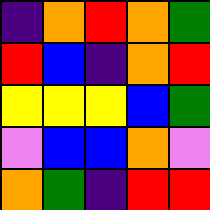[["indigo", "orange", "red", "orange", "green"], ["red", "blue", "indigo", "orange", "red"], ["yellow", "yellow", "yellow", "blue", "green"], ["violet", "blue", "blue", "orange", "violet"], ["orange", "green", "indigo", "red", "red"]]